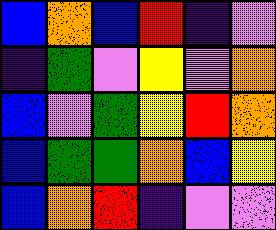[["blue", "orange", "blue", "red", "indigo", "violet"], ["indigo", "green", "violet", "yellow", "violet", "orange"], ["blue", "violet", "green", "yellow", "red", "orange"], ["blue", "green", "green", "orange", "blue", "yellow"], ["blue", "orange", "red", "indigo", "violet", "violet"]]